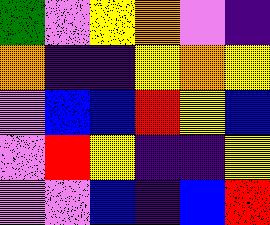[["green", "violet", "yellow", "orange", "violet", "indigo"], ["orange", "indigo", "indigo", "yellow", "orange", "yellow"], ["violet", "blue", "blue", "red", "yellow", "blue"], ["violet", "red", "yellow", "indigo", "indigo", "yellow"], ["violet", "violet", "blue", "indigo", "blue", "red"]]